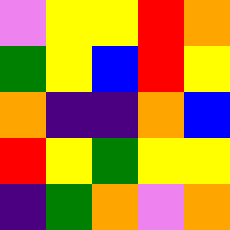[["violet", "yellow", "yellow", "red", "orange"], ["green", "yellow", "blue", "red", "yellow"], ["orange", "indigo", "indigo", "orange", "blue"], ["red", "yellow", "green", "yellow", "yellow"], ["indigo", "green", "orange", "violet", "orange"]]